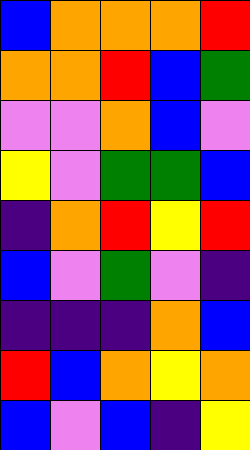[["blue", "orange", "orange", "orange", "red"], ["orange", "orange", "red", "blue", "green"], ["violet", "violet", "orange", "blue", "violet"], ["yellow", "violet", "green", "green", "blue"], ["indigo", "orange", "red", "yellow", "red"], ["blue", "violet", "green", "violet", "indigo"], ["indigo", "indigo", "indigo", "orange", "blue"], ["red", "blue", "orange", "yellow", "orange"], ["blue", "violet", "blue", "indigo", "yellow"]]